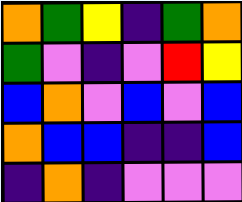[["orange", "green", "yellow", "indigo", "green", "orange"], ["green", "violet", "indigo", "violet", "red", "yellow"], ["blue", "orange", "violet", "blue", "violet", "blue"], ["orange", "blue", "blue", "indigo", "indigo", "blue"], ["indigo", "orange", "indigo", "violet", "violet", "violet"]]